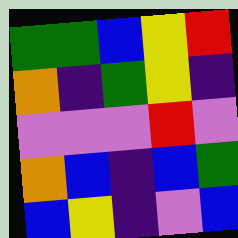[["green", "green", "blue", "yellow", "red"], ["orange", "indigo", "green", "yellow", "indigo"], ["violet", "violet", "violet", "red", "violet"], ["orange", "blue", "indigo", "blue", "green"], ["blue", "yellow", "indigo", "violet", "blue"]]